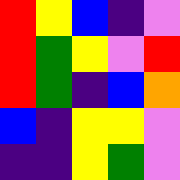[["red", "yellow", "blue", "indigo", "violet"], ["red", "green", "yellow", "violet", "red"], ["red", "green", "indigo", "blue", "orange"], ["blue", "indigo", "yellow", "yellow", "violet"], ["indigo", "indigo", "yellow", "green", "violet"]]